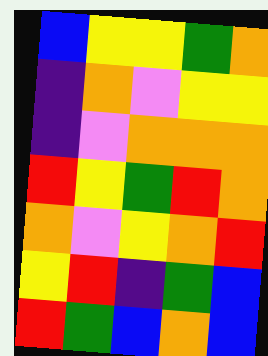[["blue", "yellow", "yellow", "green", "orange"], ["indigo", "orange", "violet", "yellow", "yellow"], ["indigo", "violet", "orange", "orange", "orange"], ["red", "yellow", "green", "red", "orange"], ["orange", "violet", "yellow", "orange", "red"], ["yellow", "red", "indigo", "green", "blue"], ["red", "green", "blue", "orange", "blue"]]